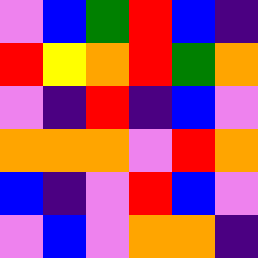[["violet", "blue", "green", "red", "blue", "indigo"], ["red", "yellow", "orange", "red", "green", "orange"], ["violet", "indigo", "red", "indigo", "blue", "violet"], ["orange", "orange", "orange", "violet", "red", "orange"], ["blue", "indigo", "violet", "red", "blue", "violet"], ["violet", "blue", "violet", "orange", "orange", "indigo"]]